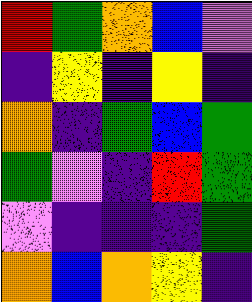[["red", "green", "orange", "blue", "violet"], ["indigo", "yellow", "indigo", "yellow", "indigo"], ["orange", "indigo", "green", "blue", "green"], ["green", "violet", "indigo", "red", "green"], ["violet", "indigo", "indigo", "indigo", "green"], ["orange", "blue", "orange", "yellow", "indigo"]]